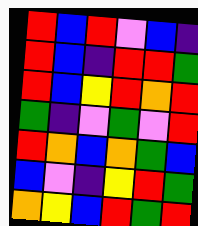[["red", "blue", "red", "violet", "blue", "indigo"], ["red", "blue", "indigo", "red", "red", "green"], ["red", "blue", "yellow", "red", "orange", "red"], ["green", "indigo", "violet", "green", "violet", "red"], ["red", "orange", "blue", "orange", "green", "blue"], ["blue", "violet", "indigo", "yellow", "red", "green"], ["orange", "yellow", "blue", "red", "green", "red"]]